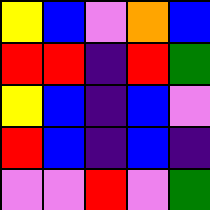[["yellow", "blue", "violet", "orange", "blue"], ["red", "red", "indigo", "red", "green"], ["yellow", "blue", "indigo", "blue", "violet"], ["red", "blue", "indigo", "blue", "indigo"], ["violet", "violet", "red", "violet", "green"]]